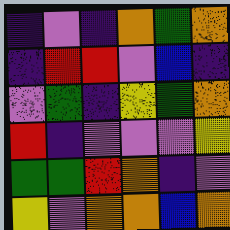[["indigo", "violet", "indigo", "orange", "green", "orange"], ["indigo", "red", "red", "violet", "blue", "indigo"], ["violet", "green", "indigo", "yellow", "green", "orange"], ["red", "indigo", "violet", "violet", "violet", "yellow"], ["green", "green", "red", "orange", "indigo", "violet"], ["yellow", "violet", "orange", "orange", "blue", "orange"]]